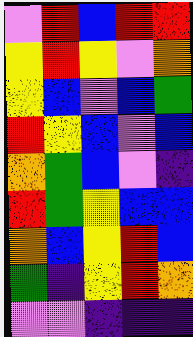[["violet", "red", "blue", "red", "red"], ["yellow", "red", "yellow", "violet", "orange"], ["yellow", "blue", "violet", "blue", "green"], ["red", "yellow", "blue", "violet", "blue"], ["orange", "green", "blue", "violet", "indigo"], ["red", "green", "yellow", "blue", "blue"], ["orange", "blue", "yellow", "red", "blue"], ["green", "indigo", "yellow", "red", "orange"], ["violet", "violet", "indigo", "indigo", "indigo"]]